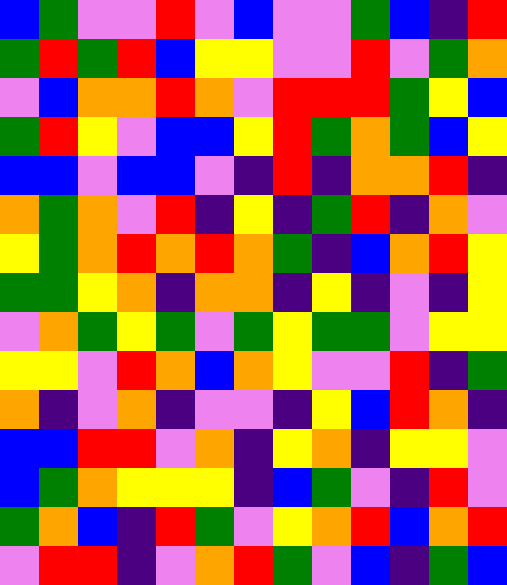[["blue", "green", "violet", "violet", "red", "violet", "blue", "violet", "violet", "green", "blue", "indigo", "red"], ["green", "red", "green", "red", "blue", "yellow", "yellow", "violet", "violet", "red", "violet", "green", "orange"], ["violet", "blue", "orange", "orange", "red", "orange", "violet", "red", "red", "red", "green", "yellow", "blue"], ["green", "red", "yellow", "violet", "blue", "blue", "yellow", "red", "green", "orange", "green", "blue", "yellow"], ["blue", "blue", "violet", "blue", "blue", "violet", "indigo", "red", "indigo", "orange", "orange", "red", "indigo"], ["orange", "green", "orange", "violet", "red", "indigo", "yellow", "indigo", "green", "red", "indigo", "orange", "violet"], ["yellow", "green", "orange", "red", "orange", "red", "orange", "green", "indigo", "blue", "orange", "red", "yellow"], ["green", "green", "yellow", "orange", "indigo", "orange", "orange", "indigo", "yellow", "indigo", "violet", "indigo", "yellow"], ["violet", "orange", "green", "yellow", "green", "violet", "green", "yellow", "green", "green", "violet", "yellow", "yellow"], ["yellow", "yellow", "violet", "red", "orange", "blue", "orange", "yellow", "violet", "violet", "red", "indigo", "green"], ["orange", "indigo", "violet", "orange", "indigo", "violet", "violet", "indigo", "yellow", "blue", "red", "orange", "indigo"], ["blue", "blue", "red", "red", "violet", "orange", "indigo", "yellow", "orange", "indigo", "yellow", "yellow", "violet"], ["blue", "green", "orange", "yellow", "yellow", "yellow", "indigo", "blue", "green", "violet", "indigo", "red", "violet"], ["green", "orange", "blue", "indigo", "red", "green", "violet", "yellow", "orange", "red", "blue", "orange", "red"], ["violet", "red", "red", "indigo", "violet", "orange", "red", "green", "violet", "blue", "indigo", "green", "blue"]]